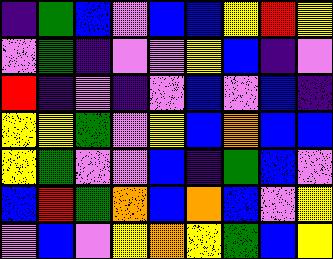[["indigo", "green", "blue", "violet", "blue", "blue", "yellow", "red", "yellow"], ["violet", "green", "indigo", "violet", "violet", "yellow", "blue", "indigo", "violet"], ["red", "indigo", "violet", "indigo", "violet", "blue", "violet", "blue", "indigo"], ["yellow", "yellow", "green", "violet", "yellow", "blue", "orange", "blue", "blue"], ["yellow", "green", "violet", "violet", "blue", "indigo", "green", "blue", "violet"], ["blue", "red", "green", "orange", "blue", "orange", "blue", "violet", "yellow"], ["violet", "blue", "violet", "yellow", "orange", "yellow", "green", "blue", "yellow"]]